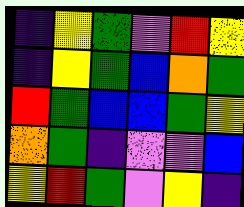[["indigo", "yellow", "green", "violet", "red", "yellow"], ["indigo", "yellow", "green", "blue", "orange", "green"], ["red", "green", "blue", "blue", "green", "yellow"], ["orange", "green", "indigo", "violet", "violet", "blue"], ["yellow", "red", "green", "violet", "yellow", "indigo"]]